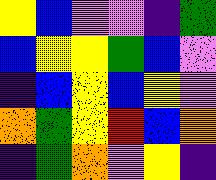[["yellow", "blue", "violet", "violet", "indigo", "green"], ["blue", "yellow", "yellow", "green", "blue", "violet"], ["indigo", "blue", "yellow", "blue", "yellow", "violet"], ["orange", "green", "yellow", "red", "blue", "orange"], ["indigo", "green", "orange", "violet", "yellow", "indigo"]]